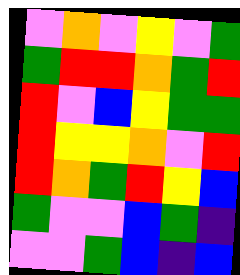[["violet", "orange", "violet", "yellow", "violet", "green"], ["green", "red", "red", "orange", "green", "red"], ["red", "violet", "blue", "yellow", "green", "green"], ["red", "yellow", "yellow", "orange", "violet", "red"], ["red", "orange", "green", "red", "yellow", "blue"], ["green", "violet", "violet", "blue", "green", "indigo"], ["violet", "violet", "green", "blue", "indigo", "blue"]]